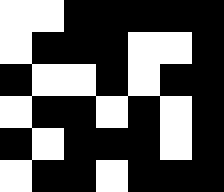[["white", "white", "black", "black", "black", "black", "black"], ["white", "black", "black", "black", "white", "white", "black"], ["black", "white", "white", "black", "white", "black", "black"], ["white", "black", "black", "white", "black", "white", "black"], ["black", "white", "black", "black", "black", "white", "black"], ["white", "black", "black", "white", "black", "black", "black"]]